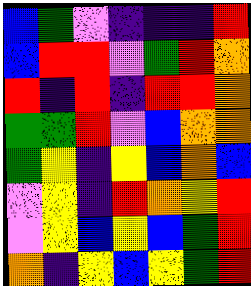[["blue", "green", "violet", "indigo", "indigo", "indigo", "red"], ["blue", "red", "red", "violet", "green", "red", "orange"], ["red", "indigo", "red", "indigo", "red", "red", "orange"], ["green", "green", "red", "violet", "blue", "orange", "orange"], ["green", "yellow", "indigo", "yellow", "blue", "orange", "blue"], ["violet", "yellow", "indigo", "red", "orange", "yellow", "red"], ["violet", "yellow", "blue", "yellow", "blue", "green", "red"], ["orange", "indigo", "yellow", "blue", "yellow", "green", "red"]]